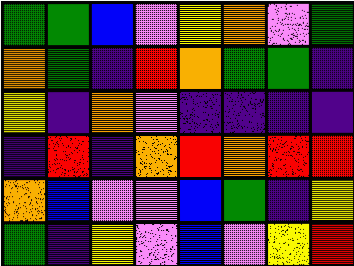[["green", "green", "blue", "violet", "yellow", "orange", "violet", "green"], ["orange", "green", "indigo", "red", "orange", "green", "green", "indigo"], ["yellow", "indigo", "orange", "violet", "indigo", "indigo", "indigo", "indigo"], ["indigo", "red", "indigo", "orange", "red", "orange", "red", "red"], ["orange", "blue", "violet", "violet", "blue", "green", "indigo", "yellow"], ["green", "indigo", "yellow", "violet", "blue", "violet", "yellow", "red"]]